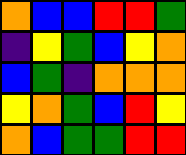[["orange", "blue", "blue", "red", "red", "green"], ["indigo", "yellow", "green", "blue", "yellow", "orange"], ["blue", "green", "indigo", "orange", "orange", "orange"], ["yellow", "orange", "green", "blue", "red", "yellow"], ["orange", "blue", "green", "green", "red", "red"]]